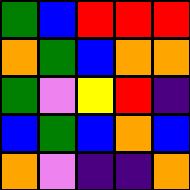[["green", "blue", "red", "red", "red"], ["orange", "green", "blue", "orange", "orange"], ["green", "violet", "yellow", "red", "indigo"], ["blue", "green", "blue", "orange", "blue"], ["orange", "violet", "indigo", "indigo", "orange"]]